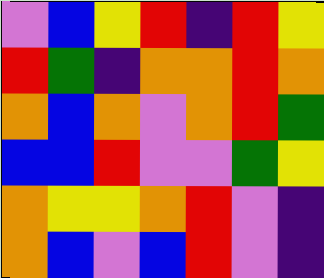[["violet", "blue", "yellow", "red", "indigo", "red", "yellow"], ["red", "green", "indigo", "orange", "orange", "red", "orange"], ["orange", "blue", "orange", "violet", "orange", "red", "green"], ["blue", "blue", "red", "violet", "violet", "green", "yellow"], ["orange", "yellow", "yellow", "orange", "red", "violet", "indigo"], ["orange", "blue", "violet", "blue", "red", "violet", "indigo"]]